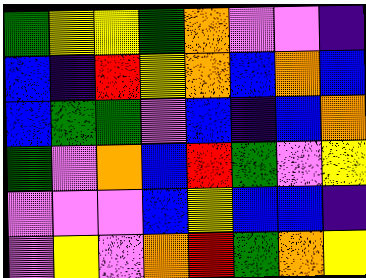[["green", "yellow", "yellow", "green", "orange", "violet", "violet", "indigo"], ["blue", "indigo", "red", "yellow", "orange", "blue", "orange", "blue"], ["blue", "green", "green", "violet", "blue", "indigo", "blue", "orange"], ["green", "violet", "orange", "blue", "red", "green", "violet", "yellow"], ["violet", "violet", "violet", "blue", "yellow", "blue", "blue", "indigo"], ["violet", "yellow", "violet", "orange", "red", "green", "orange", "yellow"]]